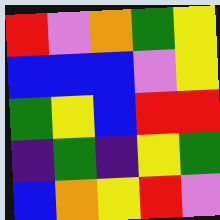[["red", "violet", "orange", "green", "yellow"], ["blue", "blue", "blue", "violet", "yellow"], ["green", "yellow", "blue", "red", "red"], ["indigo", "green", "indigo", "yellow", "green"], ["blue", "orange", "yellow", "red", "violet"]]